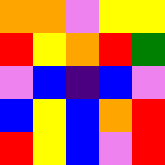[["orange", "orange", "violet", "yellow", "yellow"], ["red", "yellow", "orange", "red", "green"], ["violet", "blue", "indigo", "blue", "violet"], ["blue", "yellow", "blue", "orange", "red"], ["red", "yellow", "blue", "violet", "red"]]